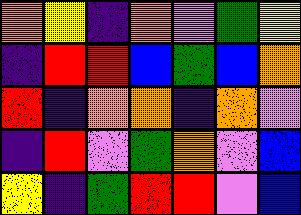[["orange", "yellow", "indigo", "orange", "violet", "green", "yellow"], ["indigo", "red", "red", "blue", "green", "blue", "orange"], ["red", "indigo", "orange", "orange", "indigo", "orange", "violet"], ["indigo", "red", "violet", "green", "orange", "violet", "blue"], ["yellow", "indigo", "green", "red", "red", "violet", "blue"]]